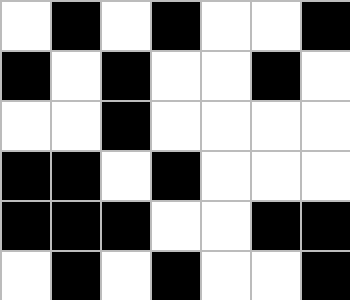[["white", "black", "white", "black", "white", "white", "black"], ["black", "white", "black", "white", "white", "black", "white"], ["white", "white", "black", "white", "white", "white", "white"], ["black", "black", "white", "black", "white", "white", "white"], ["black", "black", "black", "white", "white", "black", "black"], ["white", "black", "white", "black", "white", "white", "black"]]